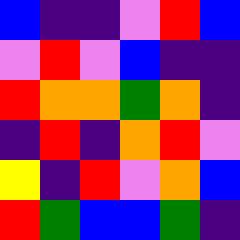[["blue", "indigo", "indigo", "violet", "red", "blue"], ["violet", "red", "violet", "blue", "indigo", "indigo"], ["red", "orange", "orange", "green", "orange", "indigo"], ["indigo", "red", "indigo", "orange", "red", "violet"], ["yellow", "indigo", "red", "violet", "orange", "blue"], ["red", "green", "blue", "blue", "green", "indigo"]]